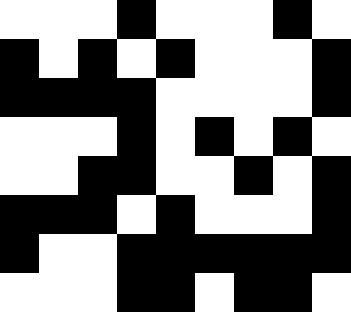[["white", "white", "white", "black", "white", "white", "white", "black", "white"], ["black", "white", "black", "white", "black", "white", "white", "white", "black"], ["black", "black", "black", "black", "white", "white", "white", "white", "black"], ["white", "white", "white", "black", "white", "black", "white", "black", "white"], ["white", "white", "black", "black", "white", "white", "black", "white", "black"], ["black", "black", "black", "white", "black", "white", "white", "white", "black"], ["black", "white", "white", "black", "black", "black", "black", "black", "black"], ["white", "white", "white", "black", "black", "white", "black", "black", "white"]]